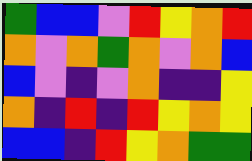[["green", "blue", "blue", "violet", "red", "yellow", "orange", "red"], ["orange", "violet", "orange", "green", "orange", "violet", "orange", "blue"], ["blue", "violet", "indigo", "violet", "orange", "indigo", "indigo", "yellow"], ["orange", "indigo", "red", "indigo", "red", "yellow", "orange", "yellow"], ["blue", "blue", "indigo", "red", "yellow", "orange", "green", "green"]]